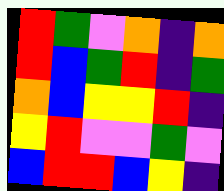[["red", "green", "violet", "orange", "indigo", "orange"], ["red", "blue", "green", "red", "indigo", "green"], ["orange", "blue", "yellow", "yellow", "red", "indigo"], ["yellow", "red", "violet", "violet", "green", "violet"], ["blue", "red", "red", "blue", "yellow", "indigo"]]